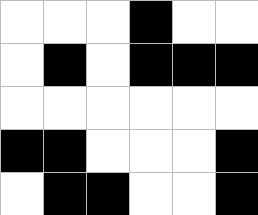[["white", "white", "white", "black", "white", "white"], ["white", "black", "white", "black", "black", "black"], ["white", "white", "white", "white", "white", "white"], ["black", "black", "white", "white", "white", "black"], ["white", "black", "black", "white", "white", "black"]]